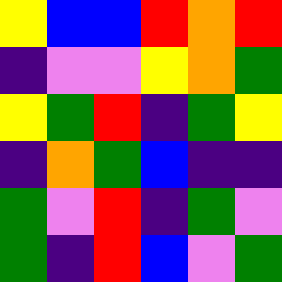[["yellow", "blue", "blue", "red", "orange", "red"], ["indigo", "violet", "violet", "yellow", "orange", "green"], ["yellow", "green", "red", "indigo", "green", "yellow"], ["indigo", "orange", "green", "blue", "indigo", "indigo"], ["green", "violet", "red", "indigo", "green", "violet"], ["green", "indigo", "red", "blue", "violet", "green"]]